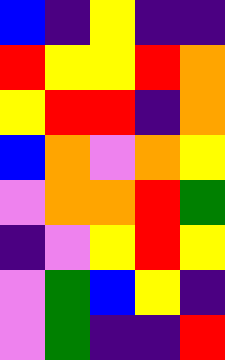[["blue", "indigo", "yellow", "indigo", "indigo"], ["red", "yellow", "yellow", "red", "orange"], ["yellow", "red", "red", "indigo", "orange"], ["blue", "orange", "violet", "orange", "yellow"], ["violet", "orange", "orange", "red", "green"], ["indigo", "violet", "yellow", "red", "yellow"], ["violet", "green", "blue", "yellow", "indigo"], ["violet", "green", "indigo", "indigo", "red"]]